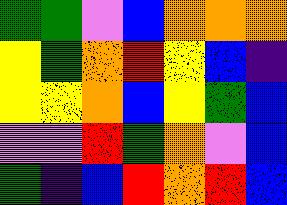[["green", "green", "violet", "blue", "orange", "orange", "orange"], ["yellow", "green", "orange", "red", "yellow", "blue", "indigo"], ["yellow", "yellow", "orange", "blue", "yellow", "green", "blue"], ["violet", "violet", "red", "green", "orange", "violet", "blue"], ["green", "indigo", "blue", "red", "orange", "red", "blue"]]